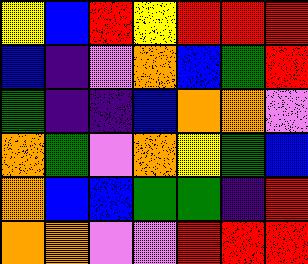[["yellow", "blue", "red", "yellow", "red", "red", "red"], ["blue", "indigo", "violet", "orange", "blue", "green", "red"], ["green", "indigo", "indigo", "blue", "orange", "orange", "violet"], ["orange", "green", "violet", "orange", "yellow", "green", "blue"], ["orange", "blue", "blue", "green", "green", "indigo", "red"], ["orange", "orange", "violet", "violet", "red", "red", "red"]]